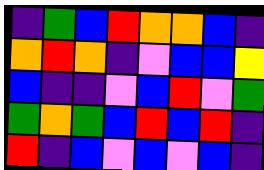[["indigo", "green", "blue", "red", "orange", "orange", "blue", "indigo"], ["orange", "red", "orange", "indigo", "violet", "blue", "blue", "yellow"], ["blue", "indigo", "indigo", "violet", "blue", "red", "violet", "green"], ["green", "orange", "green", "blue", "red", "blue", "red", "indigo"], ["red", "indigo", "blue", "violet", "blue", "violet", "blue", "indigo"]]